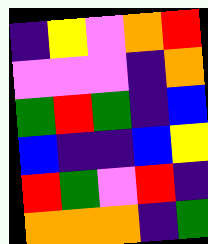[["indigo", "yellow", "violet", "orange", "red"], ["violet", "violet", "violet", "indigo", "orange"], ["green", "red", "green", "indigo", "blue"], ["blue", "indigo", "indigo", "blue", "yellow"], ["red", "green", "violet", "red", "indigo"], ["orange", "orange", "orange", "indigo", "green"]]